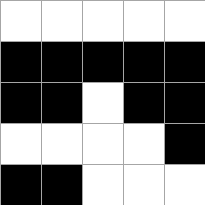[["white", "white", "white", "white", "white"], ["black", "black", "black", "black", "black"], ["black", "black", "white", "black", "black"], ["white", "white", "white", "white", "black"], ["black", "black", "white", "white", "white"]]